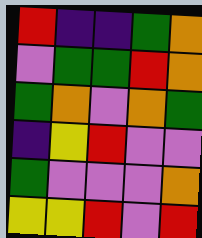[["red", "indigo", "indigo", "green", "orange"], ["violet", "green", "green", "red", "orange"], ["green", "orange", "violet", "orange", "green"], ["indigo", "yellow", "red", "violet", "violet"], ["green", "violet", "violet", "violet", "orange"], ["yellow", "yellow", "red", "violet", "red"]]